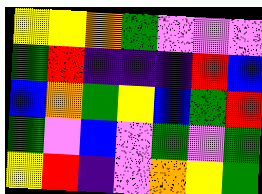[["yellow", "yellow", "orange", "green", "violet", "violet", "violet"], ["green", "red", "indigo", "indigo", "indigo", "red", "blue"], ["blue", "orange", "green", "yellow", "blue", "green", "red"], ["green", "violet", "blue", "violet", "green", "violet", "green"], ["yellow", "red", "indigo", "violet", "orange", "yellow", "green"]]